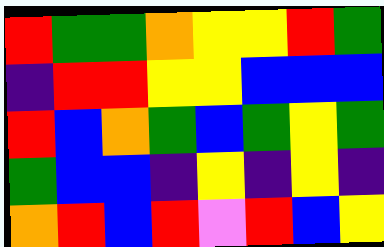[["red", "green", "green", "orange", "yellow", "yellow", "red", "green"], ["indigo", "red", "red", "yellow", "yellow", "blue", "blue", "blue"], ["red", "blue", "orange", "green", "blue", "green", "yellow", "green"], ["green", "blue", "blue", "indigo", "yellow", "indigo", "yellow", "indigo"], ["orange", "red", "blue", "red", "violet", "red", "blue", "yellow"]]